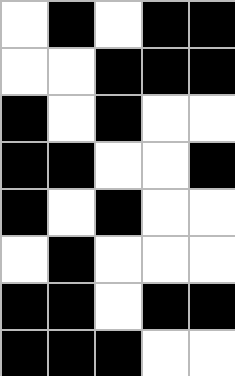[["white", "black", "white", "black", "black"], ["white", "white", "black", "black", "black"], ["black", "white", "black", "white", "white"], ["black", "black", "white", "white", "black"], ["black", "white", "black", "white", "white"], ["white", "black", "white", "white", "white"], ["black", "black", "white", "black", "black"], ["black", "black", "black", "white", "white"]]